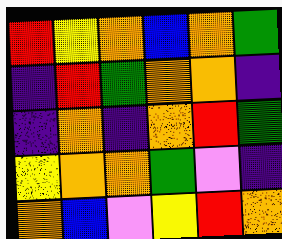[["red", "yellow", "orange", "blue", "orange", "green"], ["indigo", "red", "green", "orange", "orange", "indigo"], ["indigo", "orange", "indigo", "orange", "red", "green"], ["yellow", "orange", "orange", "green", "violet", "indigo"], ["orange", "blue", "violet", "yellow", "red", "orange"]]